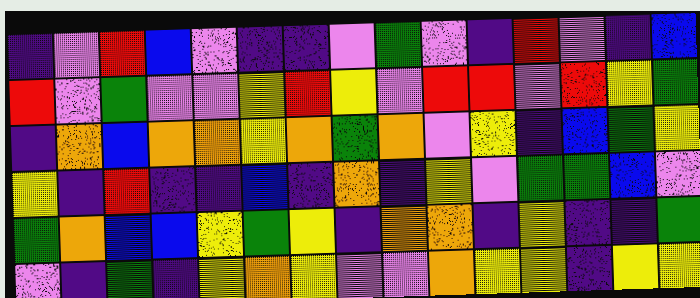[["indigo", "violet", "red", "blue", "violet", "indigo", "indigo", "violet", "green", "violet", "indigo", "red", "violet", "indigo", "blue"], ["red", "violet", "green", "violet", "violet", "yellow", "red", "yellow", "violet", "red", "red", "violet", "red", "yellow", "green"], ["indigo", "orange", "blue", "orange", "orange", "yellow", "orange", "green", "orange", "violet", "yellow", "indigo", "blue", "green", "yellow"], ["yellow", "indigo", "red", "indigo", "indigo", "blue", "indigo", "orange", "indigo", "yellow", "violet", "green", "green", "blue", "violet"], ["green", "orange", "blue", "blue", "yellow", "green", "yellow", "indigo", "orange", "orange", "indigo", "yellow", "indigo", "indigo", "green"], ["violet", "indigo", "green", "indigo", "yellow", "orange", "yellow", "violet", "violet", "orange", "yellow", "yellow", "indigo", "yellow", "yellow"]]